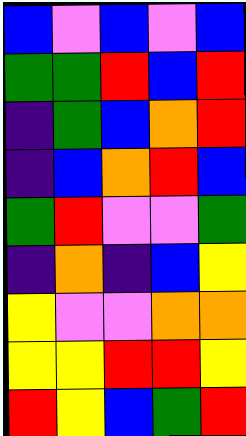[["blue", "violet", "blue", "violet", "blue"], ["green", "green", "red", "blue", "red"], ["indigo", "green", "blue", "orange", "red"], ["indigo", "blue", "orange", "red", "blue"], ["green", "red", "violet", "violet", "green"], ["indigo", "orange", "indigo", "blue", "yellow"], ["yellow", "violet", "violet", "orange", "orange"], ["yellow", "yellow", "red", "red", "yellow"], ["red", "yellow", "blue", "green", "red"]]